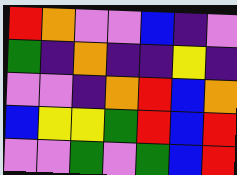[["red", "orange", "violet", "violet", "blue", "indigo", "violet"], ["green", "indigo", "orange", "indigo", "indigo", "yellow", "indigo"], ["violet", "violet", "indigo", "orange", "red", "blue", "orange"], ["blue", "yellow", "yellow", "green", "red", "blue", "red"], ["violet", "violet", "green", "violet", "green", "blue", "red"]]